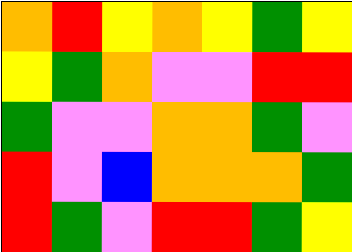[["orange", "red", "yellow", "orange", "yellow", "green", "yellow"], ["yellow", "green", "orange", "violet", "violet", "red", "red"], ["green", "violet", "violet", "orange", "orange", "green", "violet"], ["red", "violet", "blue", "orange", "orange", "orange", "green"], ["red", "green", "violet", "red", "red", "green", "yellow"]]